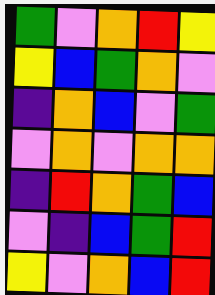[["green", "violet", "orange", "red", "yellow"], ["yellow", "blue", "green", "orange", "violet"], ["indigo", "orange", "blue", "violet", "green"], ["violet", "orange", "violet", "orange", "orange"], ["indigo", "red", "orange", "green", "blue"], ["violet", "indigo", "blue", "green", "red"], ["yellow", "violet", "orange", "blue", "red"]]